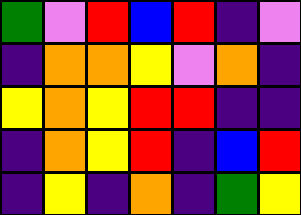[["green", "violet", "red", "blue", "red", "indigo", "violet"], ["indigo", "orange", "orange", "yellow", "violet", "orange", "indigo"], ["yellow", "orange", "yellow", "red", "red", "indigo", "indigo"], ["indigo", "orange", "yellow", "red", "indigo", "blue", "red"], ["indigo", "yellow", "indigo", "orange", "indigo", "green", "yellow"]]